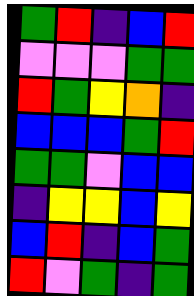[["green", "red", "indigo", "blue", "red"], ["violet", "violet", "violet", "green", "green"], ["red", "green", "yellow", "orange", "indigo"], ["blue", "blue", "blue", "green", "red"], ["green", "green", "violet", "blue", "blue"], ["indigo", "yellow", "yellow", "blue", "yellow"], ["blue", "red", "indigo", "blue", "green"], ["red", "violet", "green", "indigo", "green"]]